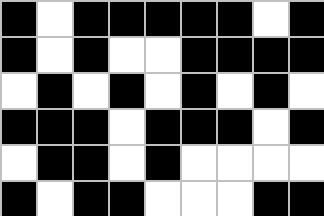[["black", "white", "black", "black", "black", "black", "black", "white", "black"], ["black", "white", "black", "white", "white", "black", "black", "black", "black"], ["white", "black", "white", "black", "white", "black", "white", "black", "white"], ["black", "black", "black", "white", "black", "black", "black", "white", "black"], ["white", "black", "black", "white", "black", "white", "white", "white", "white"], ["black", "white", "black", "black", "white", "white", "white", "black", "black"]]